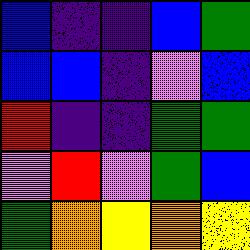[["blue", "indigo", "indigo", "blue", "green"], ["blue", "blue", "indigo", "violet", "blue"], ["red", "indigo", "indigo", "green", "green"], ["violet", "red", "violet", "green", "blue"], ["green", "orange", "yellow", "orange", "yellow"]]